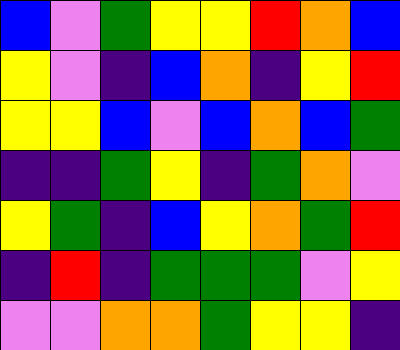[["blue", "violet", "green", "yellow", "yellow", "red", "orange", "blue"], ["yellow", "violet", "indigo", "blue", "orange", "indigo", "yellow", "red"], ["yellow", "yellow", "blue", "violet", "blue", "orange", "blue", "green"], ["indigo", "indigo", "green", "yellow", "indigo", "green", "orange", "violet"], ["yellow", "green", "indigo", "blue", "yellow", "orange", "green", "red"], ["indigo", "red", "indigo", "green", "green", "green", "violet", "yellow"], ["violet", "violet", "orange", "orange", "green", "yellow", "yellow", "indigo"]]